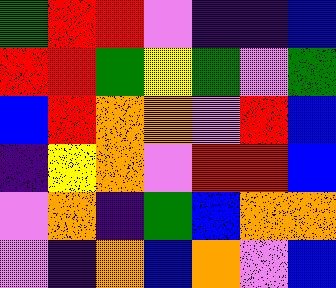[["green", "red", "red", "violet", "indigo", "indigo", "blue"], ["red", "red", "green", "yellow", "green", "violet", "green"], ["blue", "red", "orange", "orange", "violet", "red", "blue"], ["indigo", "yellow", "orange", "violet", "red", "red", "blue"], ["violet", "orange", "indigo", "green", "blue", "orange", "orange"], ["violet", "indigo", "orange", "blue", "orange", "violet", "blue"]]